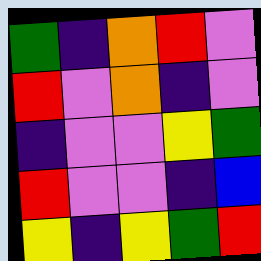[["green", "indigo", "orange", "red", "violet"], ["red", "violet", "orange", "indigo", "violet"], ["indigo", "violet", "violet", "yellow", "green"], ["red", "violet", "violet", "indigo", "blue"], ["yellow", "indigo", "yellow", "green", "red"]]